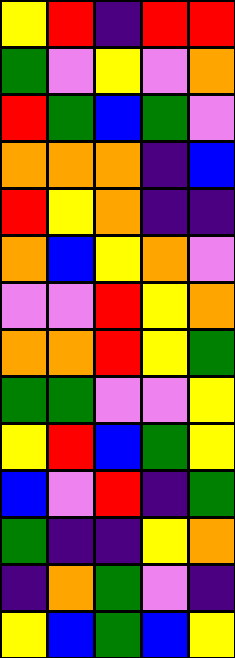[["yellow", "red", "indigo", "red", "red"], ["green", "violet", "yellow", "violet", "orange"], ["red", "green", "blue", "green", "violet"], ["orange", "orange", "orange", "indigo", "blue"], ["red", "yellow", "orange", "indigo", "indigo"], ["orange", "blue", "yellow", "orange", "violet"], ["violet", "violet", "red", "yellow", "orange"], ["orange", "orange", "red", "yellow", "green"], ["green", "green", "violet", "violet", "yellow"], ["yellow", "red", "blue", "green", "yellow"], ["blue", "violet", "red", "indigo", "green"], ["green", "indigo", "indigo", "yellow", "orange"], ["indigo", "orange", "green", "violet", "indigo"], ["yellow", "blue", "green", "blue", "yellow"]]